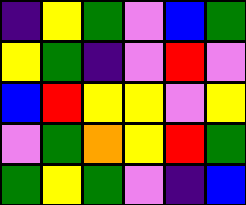[["indigo", "yellow", "green", "violet", "blue", "green"], ["yellow", "green", "indigo", "violet", "red", "violet"], ["blue", "red", "yellow", "yellow", "violet", "yellow"], ["violet", "green", "orange", "yellow", "red", "green"], ["green", "yellow", "green", "violet", "indigo", "blue"]]